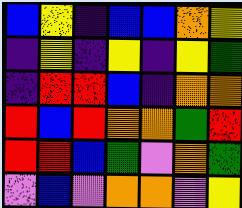[["blue", "yellow", "indigo", "blue", "blue", "orange", "yellow"], ["indigo", "yellow", "indigo", "yellow", "indigo", "yellow", "green"], ["indigo", "red", "red", "blue", "indigo", "orange", "orange"], ["red", "blue", "red", "orange", "orange", "green", "red"], ["red", "red", "blue", "green", "violet", "orange", "green"], ["violet", "blue", "violet", "orange", "orange", "violet", "yellow"]]